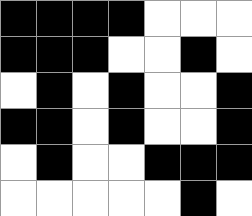[["black", "black", "black", "black", "white", "white", "white"], ["black", "black", "black", "white", "white", "black", "white"], ["white", "black", "white", "black", "white", "white", "black"], ["black", "black", "white", "black", "white", "white", "black"], ["white", "black", "white", "white", "black", "black", "black"], ["white", "white", "white", "white", "white", "black", "white"]]